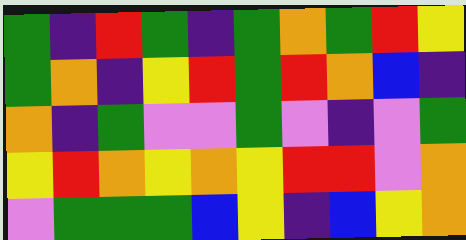[["green", "indigo", "red", "green", "indigo", "green", "orange", "green", "red", "yellow"], ["green", "orange", "indigo", "yellow", "red", "green", "red", "orange", "blue", "indigo"], ["orange", "indigo", "green", "violet", "violet", "green", "violet", "indigo", "violet", "green"], ["yellow", "red", "orange", "yellow", "orange", "yellow", "red", "red", "violet", "orange"], ["violet", "green", "green", "green", "blue", "yellow", "indigo", "blue", "yellow", "orange"]]